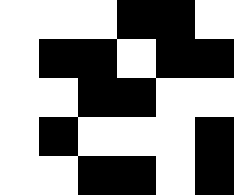[["white", "white", "white", "black", "black", "white"], ["white", "black", "black", "white", "black", "black"], ["white", "white", "black", "black", "white", "white"], ["white", "black", "white", "white", "white", "black"], ["white", "white", "black", "black", "white", "black"]]